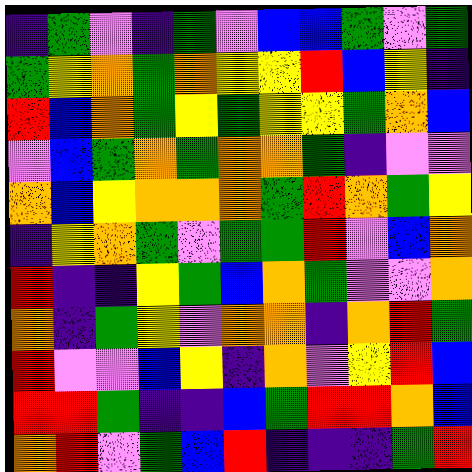[["indigo", "green", "violet", "indigo", "green", "violet", "blue", "blue", "green", "violet", "green"], ["green", "yellow", "orange", "green", "orange", "yellow", "yellow", "red", "blue", "yellow", "indigo"], ["red", "blue", "orange", "green", "yellow", "green", "yellow", "yellow", "green", "orange", "blue"], ["violet", "blue", "green", "orange", "green", "orange", "orange", "green", "indigo", "violet", "violet"], ["orange", "blue", "yellow", "orange", "orange", "orange", "green", "red", "orange", "green", "yellow"], ["indigo", "yellow", "orange", "green", "violet", "green", "green", "red", "violet", "blue", "orange"], ["red", "indigo", "indigo", "yellow", "green", "blue", "orange", "green", "violet", "violet", "orange"], ["orange", "indigo", "green", "yellow", "violet", "orange", "orange", "indigo", "orange", "red", "green"], ["red", "violet", "violet", "blue", "yellow", "indigo", "orange", "violet", "yellow", "red", "blue"], ["red", "red", "green", "indigo", "indigo", "blue", "green", "red", "red", "orange", "blue"], ["orange", "red", "violet", "green", "blue", "red", "indigo", "indigo", "indigo", "green", "red"]]